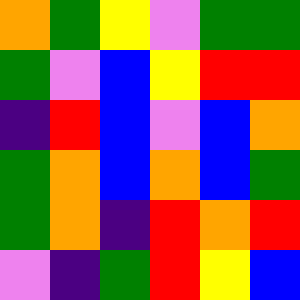[["orange", "green", "yellow", "violet", "green", "green"], ["green", "violet", "blue", "yellow", "red", "red"], ["indigo", "red", "blue", "violet", "blue", "orange"], ["green", "orange", "blue", "orange", "blue", "green"], ["green", "orange", "indigo", "red", "orange", "red"], ["violet", "indigo", "green", "red", "yellow", "blue"]]